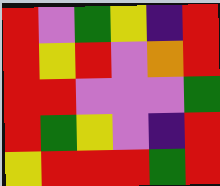[["red", "violet", "green", "yellow", "indigo", "red"], ["red", "yellow", "red", "violet", "orange", "red"], ["red", "red", "violet", "violet", "violet", "green"], ["red", "green", "yellow", "violet", "indigo", "red"], ["yellow", "red", "red", "red", "green", "red"]]